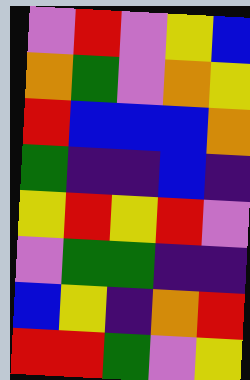[["violet", "red", "violet", "yellow", "blue"], ["orange", "green", "violet", "orange", "yellow"], ["red", "blue", "blue", "blue", "orange"], ["green", "indigo", "indigo", "blue", "indigo"], ["yellow", "red", "yellow", "red", "violet"], ["violet", "green", "green", "indigo", "indigo"], ["blue", "yellow", "indigo", "orange", "red"], ["red", "red", "green", "violet", "yellow"]]